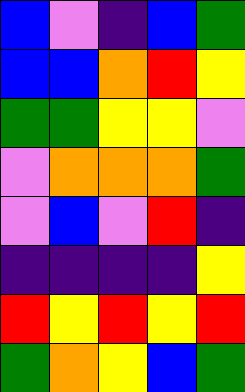[["blue", "violet", "indigo", "blue", "green"], ["blue", "blue", "orange", "red", "yellow"], ["green", "green", "yellow", "yellow", "violet"], ["violet", "orange", "orange", "orange", "green"], ["violet", "blue", "violet", "red", "indigo"], ["indigo", "indigo", "indigo", "indigo", "yellow"], ["red", "yellow", "red", "yellow", "red"], ["green", "orange", "yellow", "blue", "green"]]